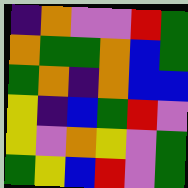[["indigo", "orange", "violet", "violet", "red", "green"], ["orange", "green", "green", "orange", "blue", "green"], ["green", "orange", "indigo", "orange", "blue", "blue"], ["yellow", "indigo", "blue", "green", "red", "violet"], ["yellow", "violet", "orange", "yellow", "violet", "green"], ["green", "yellow", "blue", "red", "violet", "green"]]